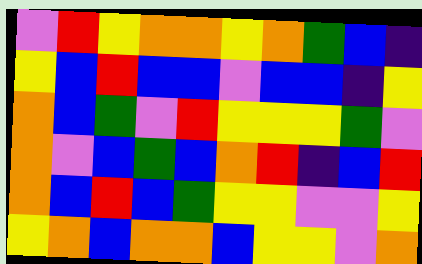[["violet", "red", "yellow", "orange", "orange", "yellow", "orange", "green", "blue", "indigo"], ["yellow", "blue", "red", "blue", "blue", "violet", "blue", "blue", "indigo", "yellow"], ["orange", "blue", "green", "violet", "red", "yellow", "yellow", "yellow", "green", "violet"], ["orange", "violet", "blue", "green", "blue", "orange", "red", "indigo", "blue", "red"], ["orange", "blue", "red", "blue", "green", "yellow", "yellow", "violet", "violet", "yellow"], ["yellow", "orange", "blue", "orange", "orange", "blue", "yellow", "yellow", "violet", "orange"]]